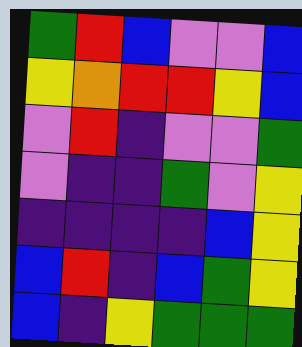[["green", "red", "blue", "violet", "violet", "blue"], ["yellow", "orange", "red", "red", "yellow", "blue"], ["violet", "red", "indigo", "violet", "violet", "green"], ["violet", "indigo", "indigo", "green", "violet", "yellow"], ["indigo", "indigo", "indigo", "indigo", "blue", "yellow"], ["blue", "red", "indigo", "blue", "green", "yellow"], ["blue", "indigo", "yellow", "green", "green", "green"]]